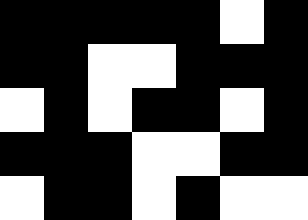[["black", "black", "black", "black", "black", "white", "black"], ["black", "black", "white", "white", "black", "black", "black"], ["white", "black", "white", "black", "black", "white", "black"], ["black", "black", "black", "white", "white", "black", "black"], ["white", "black", "black", "white", "black", "white", "white"]]